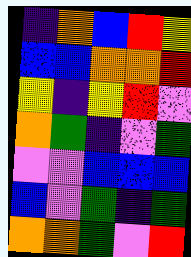[["indigo", "orange", "blue", "red", "yellow"], ["blue", "blue", "orange", "orange", "red"], ["yellow", "indigo", "yellow", "red", "violet"], ["orange", "green", "indigo", "violet", "green"], ["violet", "violet", "blue", "blue", "blue"], ["blue", "violet", "green", "indigo", "green"], ["orange", "orange", "green", "violet", "red"]]